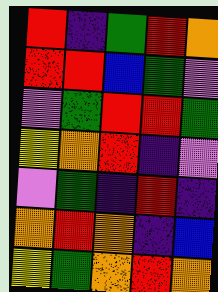[["red", "indigo", "green", "red", "orange"], ["red", "red", "blue", "green", "violet"], ["violet", "green", "red", "red", "green"], ["yellow", "orange", "red", "indigo", "violet"], ["violet", "green", "indigo", "red", "indigo"], ["orange", "red", "orange", "indigo", "blue"], ["yellow", "green", "orange", "red", "orange"]]